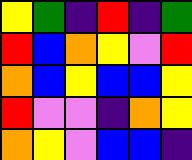[["yellow", "green", "indigo", "red", "indigo", "green"], ["red", "blue", "orange", "yellow", "violet", "red"], ["orange", "blue", "yellow", "blue", "blue", "yellow"], ["red", "violet", "violet", "indigo", "orange", "yellow"], ["orange", "yellow", "violet", "blue", "blue", "indigo"]]